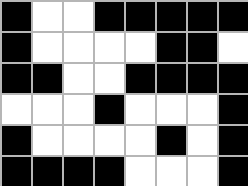[["black", "white", "white", "black", "black", "black", "black", "black"], ["black", "white", "white", "white", "white", "black", "black", "white"], ["black", "black", "white", "white", "black", "black", "black", "black"], ["white", "white", "white", "black", "white", "white", "white", "black"], ["black", "white", "white", "white", "white", "black", "white", "black"], ["black", "black", "black", "black", "white", "white", "white", "black"]]